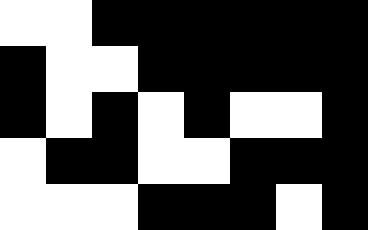[["white", "white", "black", "black", "black", "black", "black", "black"], ["black", "white", "white", "black", "black", "black", "black", "black"], ["black", "white", "black", "white", "black", "white", "white", "black"], ["white", "black", "black", "white", "white", "black", "black", "black"], ["white", "white", "white", "black", "black", "black", "white", "black"]]